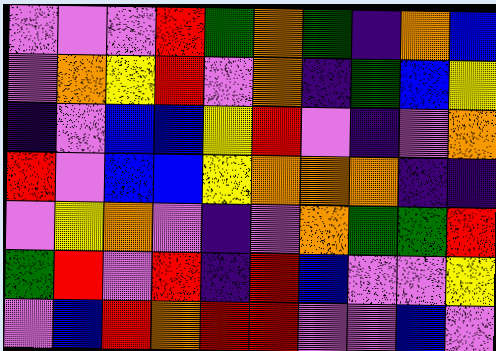[["violet", "violet", "violet", "red", "green", "orange", "green", "indigo", "orange", "blue"], ["violet", "orange", "yellow", "red", "violet", "orange", "indigo", "green", "blue", "yellow"], ["indigo", "violet", "blue", "blue", "yellow", "red", "violet", "indigo", "violet", "orange"], ["red", "violet", "blue", "blue", "yellow", "orange", "orange", "orange", "indigo", "indigo"], ["violet", "yellow", "orange", "violet", "indigo", "violet", "orange", "green", "green", "red"], ["green", "red", "violet", "red", "indigo", "red", "blue", "violet", "violet", "yellow"], ["violet", "blue", "red", "orange", "red", "red", "violet", "violet", "blue", "violet"]]